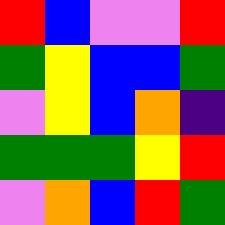[["red", "blue", "violet", "violet", "red"], ["green", "yellow", "blue", "blue", "green"], ["violet", "yellow", "blue", "orange", "indigo"], ["green", "green", "green", "yellow", "red"], ["violet", "orange", "blue", "red", "green"]]